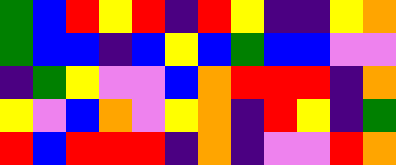[["green", "blue", "red", "yellow", "red", "indigo", "red", "yellow", "indigo", "indigo", "yellow", "orange"], ["green", "blue", "blue", "indigo", "blue", "yellow", "blue", "green", "blue", "blue", "violet", "violet"], ["indigo", "green", "yellow", "violet", "violet", "blue", "orange", "red", "red", "red", "indigo", "orange"], ["yellow", "violet", "blue", "orange", "violet", "yellow", "orange", "indigo", "red", "yellow", "indigo", "green"], ["red", "blue", "red", "red", "red", "indigo", "orange", "indigo", "violet", "violet", "red", "orange"]]